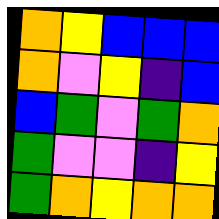[["orange", "yellow", "blue", "blue", "blue"], ["orange", "violet", "yellow", "indigo", "blue"], ["blue", "green", "violet", "green", "orange"], ["green", "violet", "violet", "indigo", "yellow"], ["green", "orange", "yellow", "orange", "orange"]]